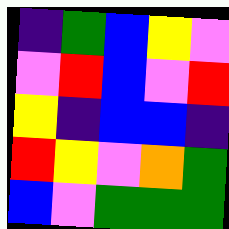[["indigo", "green", "blue", "yellow", "violet"], ["violet", "red", "blue", "violet", "red"], ["yellow", "indigo", "blue", "blue", "indigo"], ["red", "yellow", "violet", "orange", "green"], ["blue", "violet", "green", "green", "green"]]